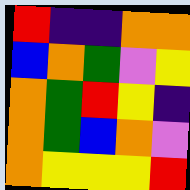[["red", "indigo", "indigo", "orange", "orange"], ["blue", "orange", "green", "violet", "yellow"], ["orange", "green", "red", "yellow", "indigo"], ["orange", "green", "blue", "orange", "violet"], ["orange", "yellow", "yellow", "yellow", "red"]]